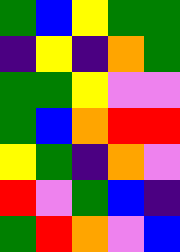[["green", "blue", "yellow", "green", "green"], ["indigo", "yellow", "indigo", "orange", "green"], ["green", "green", "yellow", "violet", "violet"], ["green", "blue", "orange", "red", "red"], ["yellow", "green", "indigo", "orange", "violet"], ["red", "violet", "green", "blue", "indigo"], ["green", "red", "orange", "violet", "blue"]]